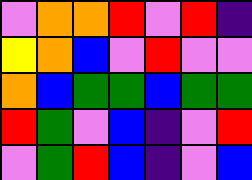[["violet", "orange", "orange", "red", "violet", "red", "indigo"], ["yellow", "orange", "blue", "violet", "red", "violet", "violet"], ["orange", "blue", "green", "green", "blue", "green", "green"], ["red", "green", "violet", "blue", "indigo", "violet", "red"], ["violet", "green", "red", "blue", "indigo", "violet", "blue"]]